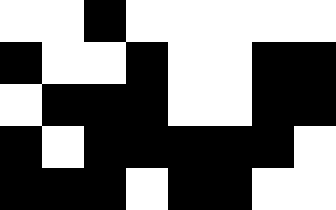[["white", "white", "black", "white", "white", "white", "white", "white"], ["black", "white", "white", "black", "white", "white", "black", "black"], ["white", "black", "black", "black", "white", "white", "black", "black"], ["black", "white", "black", "black", "black", "black", "black", "white"], ["black", "black", "black", "white", "black", "black", "white", "white"]]